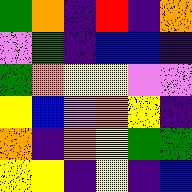[["green", "orange", "indigo", "red", "indigo", "orange"], ["violet", "green", "indigo", "blue", "blue", "indigo"], ["green", "orange", "yellow", "yellow", "violet", "violet"], ["yellow", "blue", "violet", "orange", "yellow", "indigo"], ["orange", "indigo", "orange", "yellow", "green", "green"], ["yellow", "yellow", "indigo", "yellow", "indigo", "blue"]]